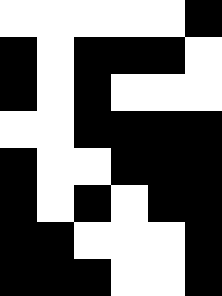[["white", "white", "white", "white", "white", "black"], ["black", "white", "black", "black", "black", "white"], ["black", "white", "black", "white", "white", "white"], ["white", "white", "black", "black", "black", "black"], ["black", "white", "white", "black", "black", "black"], ["black", "white", "black", "white", "black", "black"], ["black", "black", "white", "white", "white", "black"], ["black", "black", "black", "white", "white", "black"]]